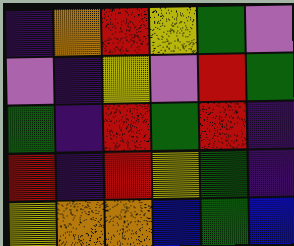[["indigo", "orange", "red", "yellow", "green", "violet"], ["violet", "indigo", "yellow", "violet", "red", "green"], ["green", "indigo", "red", "green", "red", "indigo"], ["red", "indigo", "red", "yellow", "green", "indigo"], ["yellow", "orange", "orange", "blue", "green", "blue"]]